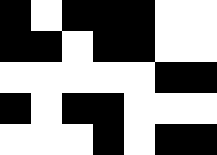[["black", "white", "black", "black", "black", "white", "white"], ["black", "black", "white", "black", "black", "white", "white"], ["white", "white", "white", "white", "white", "black", "black"], ["black", "white", "black", "black", "white", "white", "white"], ["white", "white", "white", "black", "white", "black", "black"]]